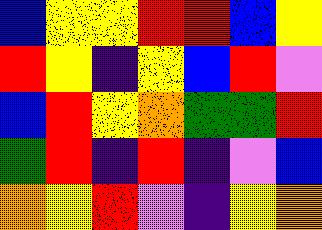[["blue", "yellow", "yellow", "red", "red", "blue", "yellow"], ["red", "yellow", "indigo", "yellow", "blue", "red", "violet"], ["blue", "red", "yellow", "orange", "green", "green", "red"], ["green", "red", "indigo", "red", "indigo", "violet", "blue"], ["orange", "yellow", "red", "violet", "indigo", "yellow", "orange"]]